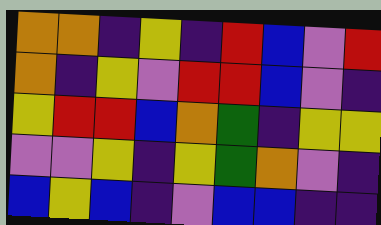[["orange", "orange", "indigo", "yellow", "indigo", "red", "blue", "violet", "red"], ["orange", "indigo", "yellow", "violet", "red", "red", "blue", "violet", "indigo"], ["yellow", "red", "red", "blue", "orange", "green", "indigo", "yellow", "yellow"], ["violet", "violet", "yellow", "indigo", "yellow", "green", "orange", "violet", "indigo"], ["blue", "yellow", "blue", "indigo", "violet", "blue", "blue", "indigo", "indigo"]]